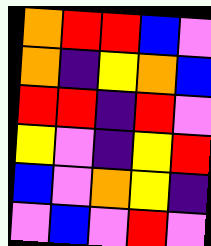[["orange", "red", "red", "blue", "violet"], ["orange", "indigo", "yellow", "orange", "blue"], ["red", "red", "indigo", "red", "violet"], ["yellow", "violet", "indigo", "yellow", "red"], ["blue", "violet", "orange", "yellow", "indigo"], ["violet", "blue", "violet", "red", "violet"]]